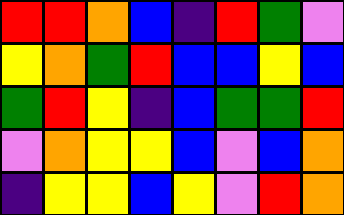[["red", "red", "orange", "blue", "indigo", "red", "green", "violet"], ["yellow", "orange", "green", "red", "blue", "blue", "yellow", "blue"], ["green", "red", "yellow", "indigo", "blue", "green", "green", "red"], ["violet", "orange", "yellow", "yellow", "blue", "violet", "blue", "orange"], ["indigo", "yellow", "yellow", "blue", "yellow", "violet", "red", "orange"]]